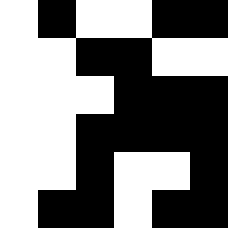[["white", "black", "white", "white", "black", "black"], ["white", "white", "black", "black", "white", "white"], ["white", "white", "white", "black", "black", "black"], ["white", "white", "black", "black", "black", "black"], ["white", "white", "black", "white", "white", "black"], ["white", "black", "black", "white", "black", "black"]]